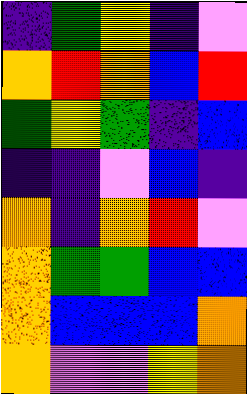[["indigo", "green", "yellow", "indigo", "violet"], ["orange", "red", "orange", "blue", "red"], ["green", "yellow", "green", "indigo", "blue"], ["indigo", "indigo", "violet", "blue", "indigo"], ["orange", "indigo", "orange", "red", "violet"], ["orange", "green", "green", "blue", "blue"], ["orange", "blue", "blue", "blue", "orange"], ["orange", "violet", "violet", "yellow", "orange"]]